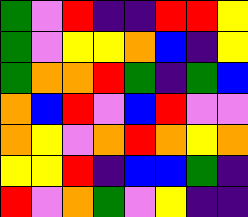[["green", "violet", "red", "indigo", "indigo", "red", "red", "yellow"], ["green", "violet", "yellow", "yellow", "orange", "blue", "indigo", "yellow"], ["green", "orange", "orange", "red", "green", "indigo", "green", "blue"], ["orange", "blue", "red", "violet", "blue", "red", "violet", "violet"], ["orange", "yellow", "violet", "orange", "red", "orange", "yellow", "orange"], ["yellow", "yellow", "red", "indigo", "blue", "blue", "green", "indigo"], ["red", "violet", "orange", "green", "violet", "yellow", "indigo", "indigo"]]